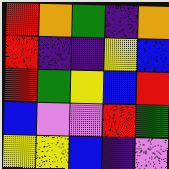[["red", "orange", "green", "indigo", "orange"], ["red", "indigo", "indigo", "yellow", "blue"], ["red", "green", "yellow", "blue", "red"], ["blue", "violet", "violet", "red", "green"], ["yellow", "yellow", "blue", "indigo", "violet"]]